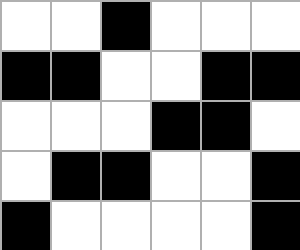[["white", "white", "black", "white", "white", "white"], ["black", "black", "white", "white", "black", "black"], ["white", "white", "white", "black", "black", "white"], ["white", "black", "black", "white", "white", "black"], ["black", "white", "white", "white", "white", "black"]]